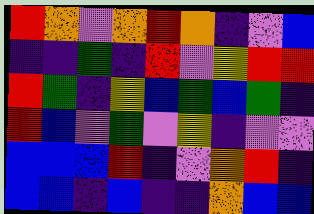[["red", "orange", "violet", "orange", "red", "orange", "indigo", "violet", "blue"], ["indigo", "indigo", "green", "indigo", "red", "violet", "yellow", "red", "red"], ["red", "green", "indigo", "yellow", "blue", "green", "blue", "green", "indigo"], ["red", "blue", "violet", "green", "violet", "yellow", "indigo", "violet", "violet"], ["blue", "blue", "blue", "red", "indigo", "violet", "orange", "red", "indigo"], ["blue", "blue", "indigo", "blue", "indigo", "indigo", "orange", "blue", "blue"]]